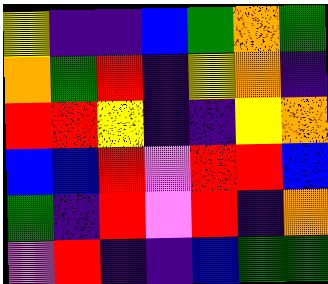[["yellow", "indigo", "indigo", "blue", "green", "orange", "green"], ["orange", "green", "red", "indigo", "yellow", "orange", "indigo"], ["red", "red", "yellow", "indigo", "indigo", "yellow", "orange"], ["blue", "blue", "red", "violet", "red", "red", "blue"], ["green", "indigo", "red", "violet", "red", "indigo", "orange"], ["violet", "red", "indigo", "indigo", "blue", "green", "green"]]